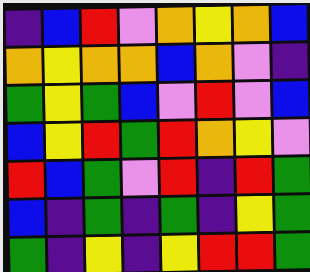[["indigo", "blue", "red", "violet", "orange", "yellow", "orange", "blue"], ["orange", "yellow", "orange", "orange", "blue", "orange", "violet", "indigo"], ["green", "yellow", "green", "blue", "violet", "red", "violet", "blue"], ["blue", "yellow", "red", "green", "red", "orange", "yellow", "violet"], ["red", "blue", "green", "violet", "red", "indigo", "red", "green"], ["blue", "indigo", "green", "indigo", "green", "indigo", "yellow", "green"], ["green", "indigo", "yellow", "indigo", "yellow", "red", "red", "green"]]